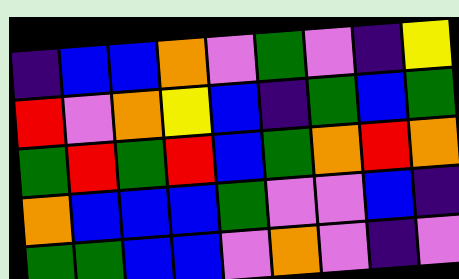[["indigo", "blue", "blue", "orange", "violet", "green", "violet", "indigo", "yellow"], ["red", "violet", "orange", "yellow", "blue", "indigo", "green", "blue", "green"], ["green", "red", "green", "red", "blue", "green", "orange", "red", "orange"], ["orange", "blue", "blue", "blue", "green", "violet", "violet", "blue", "indigo"], ["green", "green", "blue", "blue", "violet", "orange", "violet", "indigo", "violet"]]